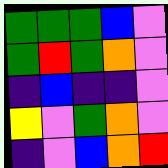[["green", "green", "green", "blue", "violet"], ["green", "red", "green", "orange", "violet"], ["indigo", "blue", "indigo", "indigo", "violet"], ["yellow", "violet", "green", "orange", "violet"], ["indigo", "violet", "blue", "orange", "red"]]